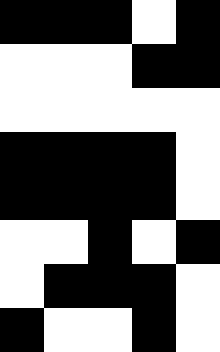[["black", "black", "black", "white", "black"], ["white", "white", "white", "black", "black"], ["white", "white", "white", "white", "white"], ["black", "black", "black", "black", "white"], ["black", "black", "black", "black", "white"], ["white", "white", "black", "white", "black"], ["white", "black", "black", "black", "white"], ["black", "white", "white", "black", "white"]]